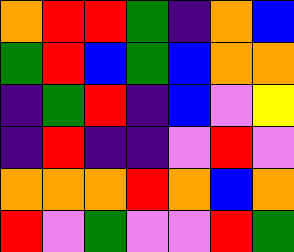[["orange", "red", "red", "green", "indigo", "orange", "blue"], ["green", "red", "blue", "green", "blue", "orange", "orange"], ["indigo", "green", "red", "indigo", "blue", "violet", "yellow"], ["indigo", "red", "indigo", "indigo", "violet", "red", "violet"], ["orange", "orange", "orange", "red", "orange", "blue", "orange"], ["red", "violet", "green", "violet", "violet", "red", "green"]]